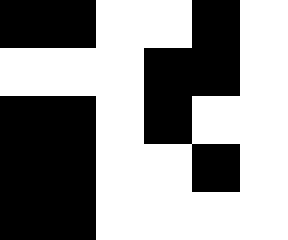[["black", "black", "white", "white", "black", "white"], ["white", "white", "white", "black", "black", "white"], ["black", "black", "white", "black", "white", "white"], ["black", "black", "white", "white", "black", "white"], ["black", "black", "white", "white", "white", "white"]]